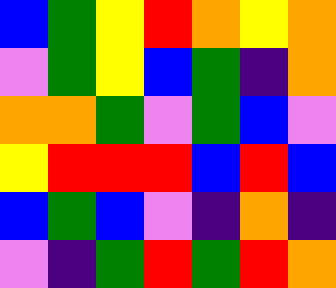[["blue", "green", "yellow", "red", "orange", "yellow", "orange"], ["violet", "green", "yellow", "blue", "green", "indigo", "orange"], ["orange", "orange", "green", "violet", "green", "blue", "violet"], ["yellow", "red", "red", "red", "blue", "red", "blue"], ["blue", "green", "blue", "violet", "indigo", "orange", "indigo"], ["violet", "indigo", "green", "red", "green", "red", "orange"]]